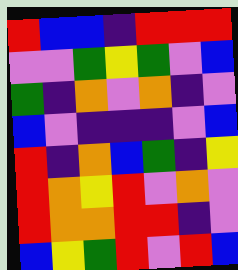[["red", "blue", "blue", "indigo", "red", "red", "red"], ["violet", "violet", "green", "yellow", "green", "violet", "blue"], ["green", "indigo", "orange", "violet", "orange", "indigo", "violet"], ["blue", "violet", "indigo", "indigo", "indigo", "violet", "blue"], ["red", "indigo", "orange", "blue", "green", "indigo", "yellow"], ["red", "orange", "yellow", "red", "violet", "orange", "violet"], ["red", "orange", "orange", "red", "red", "indigo", "violet"], ["blue", "yellow", "green", "red", "violet", "red", "blue"]]